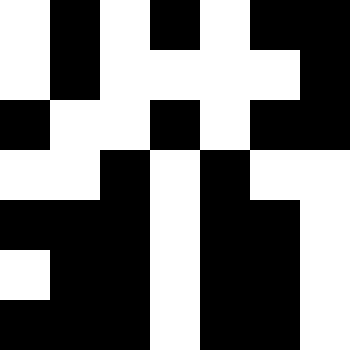[["white", "black", "white", "black", "white", "black", "black"], ["white", "black", "white", "white", "white", "white", "black"], ["black", "white", "white", "black", "white", "black", "black"], ["white", "white", "black", "white", "black", "white", "white"], ["black", "black", "black", "white", "black", "black", "white"], ["white", "black", "black", "white", "black", "black", "white"], ["black", "black", "black", "white", "black", "black", "white"]]